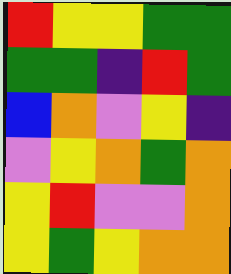[["red", "yellow", "yellow", "green", "green"], ["green", "green", "indigo", "red", "green"], ["blue", "orange", "violet", "yellow", "indigo"], ["violet", "yellow", "orange", "green", "orange"], ["yellow", "red", "violet", "violet", "orange"], ["yellow", "green", "yellow", "orange", "orange"]]